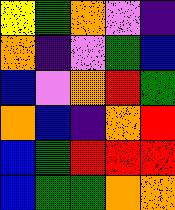[["yellow", "green", "orange", "violet", "indigo"], ["orange", "indigo", "violet", "green", "blue"], ["blue", "violet", "orange", "red", "green"], ["orange", "blue", "indigo", "orange", "red"], ["blue", "green", "red", "red", "red"], ["blue", "green", "green", "orange", "orange"]]